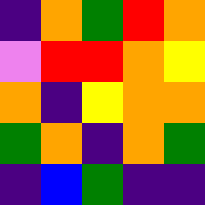[["indigo", "orange", "green", "red", "orange"], ["violet", "red", "red", "orange", "yellow"], ["orange", "indigo", "yellow", "orange", "orange"], ["green", "orange", "indigo", "orange", "green"], ["indigo", "blue", "green", "indigo", "indigo"]]